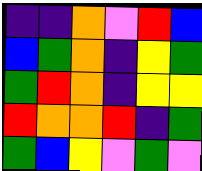[["indigo", "indigo", "orange", "violet", "red", "blue"], ["blue", "green", "orange", "indigo", "yellow", "green"], ["green", "red", "orange", "indigo", "yellow", "yellow"], ["red", "orange", "orange", "red", "indigo", "green"], ["green", "blue", "yellow", "violet", "green", "violet"]]